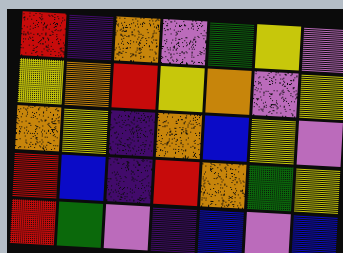[["red", "indigo", "orange", "violet", "green", "yellow", "violet"], ["yellow", "orange", "red", "yellow", "orange", "violet", "yellow"], ["orange", "yellow", "indigo", "orange", "blue", "yellow", "violet"], ["red", "blue", "indigo", "red", "orange", "green", "yellow"], ["red", "green", "violet", "indigo", "blue", "violet", "blue"]]